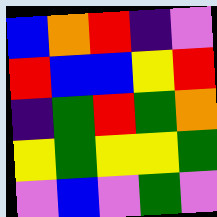[["blue", "orange", "red", "indigo", "violet"], ["red", "blue", "blue", "yellow", "red"], ["indigo", "green", "red", "green", "orange"], ["yellow", "green", "yellow", "yellow", "green"], ["violet", "blue", "violet", "green", "violet"]]